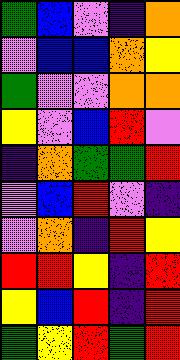[["green", "blue", "violet", "indigo", "orange"], ["violet", "blue", "blue", "orange", "yellow"], ["green", "violet", "violet", "orange", "orange"], ["yellow", "violet", "blue", "red", "violet"], ["indigo", "orange", "green", "green", "red"], ["violet", "blue", "red", "violet", "indigo"], ["violet", "orange", "indigo", "red", "yellow"], ["red", "red", "yellow", "indigo", "red"], ["yellow", "blue", "red", "indigo", "red"], ["green", "yellow", "red", "green", "red"]]